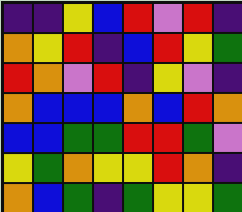[["indigo", "indigo", "yellow", "blue", "red", "violet", "red", "indigo"], ["orange", "yellow", "red", "indigo", "blue", "red", "yellow", "green"], ["red", "orange", "violet", "red", "indigo", "yellow", "violet", "indigo"], ["orange", "blue", "blue", "blue", "orange", "blue", "red", "orange"], ["blue", "blue", "green", "green", "red", "red", "green", "violet"], ["yellow", "green", "orange", "yellow", "yellow", "red", "orange", "indigo"], ["orange", "blue", "green", "indigo", "green", "yellow", "yellow", "green"]]